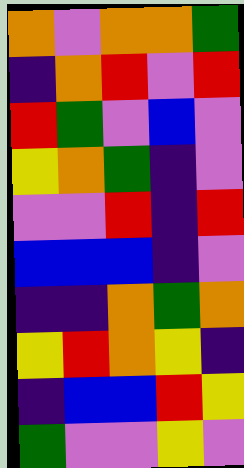[["orange", "violet", "orange", "orange", "green"], ["indigo", "orange", "red", "violet", "red"], ["red", "green", "violet", "blue", "violet"], ["yellow", "orange", "green", "indigo", "violet"], ["violet", "violet", "red", "indigo", "red"], ["blue", "blue", "blue", "indigo", "violet"], ["indigo", "indigo", "orange", "green", "orange"], ["yellow", "red", "orange", "yellow", "indigo"], ["indigo", "blue", "blue", "red", "yellow"], ["green", "violet", "violet", "yellow", "violet"]]